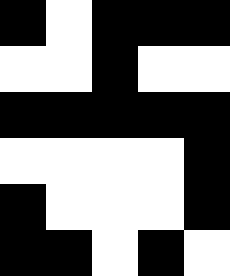[["black", "white", "black", "black", "black"], ["white", "white", "black", "white", "white"], ["black", "black", "black", "black", "black"], ["white", "white", "white", "white", "black"], ["black", "white", "white", "white", "black"], ["black", "black", "white", "black", "white"]]